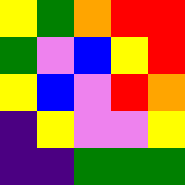[["yellow", "green", "orange", "red", "red"], ["green", "violet", "blue", "yellow", "red"], ["yellow", "blue", "violet", "red", "orange"], ["indigo", "yellow", "violet", "violet", "yellow"], ["indigo", "indigo", "green", "green", "green"]]